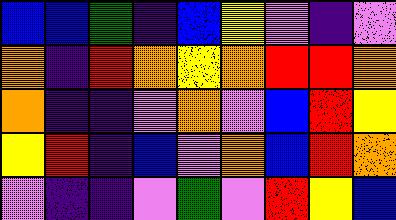[["blue", "blue", "green", "indigo", "blue", "yellow", "violet", "indigo", "violet"], ["orange", "indigo", "red", "orange", "yellow", "orange", "red", "red", "orange"], ["orange", "indigo", "indigo", "violet", "orange", "violet", "blue", "red", "yellow"], ["yellow", "red", "indigo", "blue", "violet", "orange", "blue", "red", "orange"], ["violet", "indigo", "indigo", "violet", "green", "violet", "red", "yellow", "blue"]]